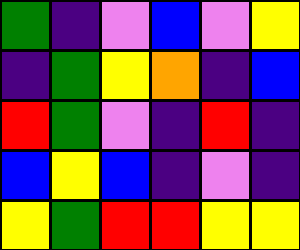[["green", "indigo", "violet", "blue", "violet", "yellow"], ["indigo", "green", "yellow", "orange", "indigo", "blue"], ["red", "green", "violet", "indigo", "red", "indigo"], ["blue", "yellow", "blue", "indigo", "violet", "indigo"], ["yellow", "green", "red", "red", "yellow", "yellow"]]